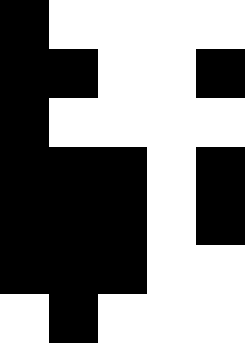[["black", "white", "white", "white", "white"], ["black", "black", "white", "white", "black"], ["black", "white", "white", "white", "white"], ["black", "black", "black", "white", "black"], ["black", "black", "black", "white", "black"], ["black", "black", "black", "white", "white"], ["white", "black", "white", "white", "white"]]